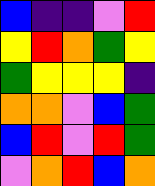[["blue", "indigo", "indigo", "violet", "red"], ["yellow", "red", "orange", "green", "yellow"], ["green", "yellow", "yellow", "yellow", "indigo"], ["orange", "orange", "violet", "blue", "green"], ["blue", "red", "violet", "red", "green"], ["violet", "orange", "red", "blue", "orange"]]